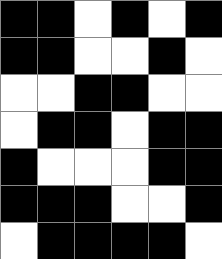[["black", "black", "white", "black", "white", "black"], ["black", "black", "white", "white", "black", "white"], ["white", "white", "black", "black", "white", "white"], ["white", "black", "black", "white", "black", "black"], ["black", "white", "white", "white", "black", "black"], ["black", "black", "black", "white", "white", "black"], ["white", "black", "black", "black", "black", "white"]]